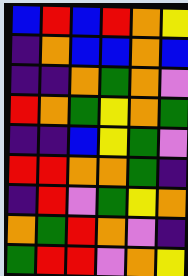[["blue", "red", "blue", "red", "orange", "yellow"], ["indigo", "orange", "blue", "blue", "orange", "blue"], ["indigo", "indigo", "orange", "green", "orange", "violet"], ["red", "orange", "green", "yellow", "orange", "green"], ["indigo", "indigo", "blue", "yellow", "green", "violet"], ["red", "red", "orange", "orange", "green", "indigo"], ["indigo", "red", "violet", "green", "yellow", "orange"], ["orange", "green", "red", "orange", "violet", "indigo"], ["green", "red", "red", "violet", "orange", "yellow"]]